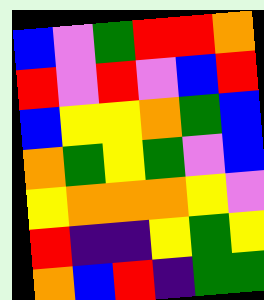[["blue", "violet", "green", "red", "red", "orange"], ["red", "violet", "red", "violet", "blue", "red"], ["blue", "yellow", "yellow", "orange", "green", "blue"], ["orange", "green", "yellow", "green", "violet", "blue"], ["yellow", "orange", "orange", "orange", "yellow", "violet"], ["red", "indigo", "indigo", "yellow", "green", "yellow"], ["orange", "blue", "red", "indigo", "green", "green"]]